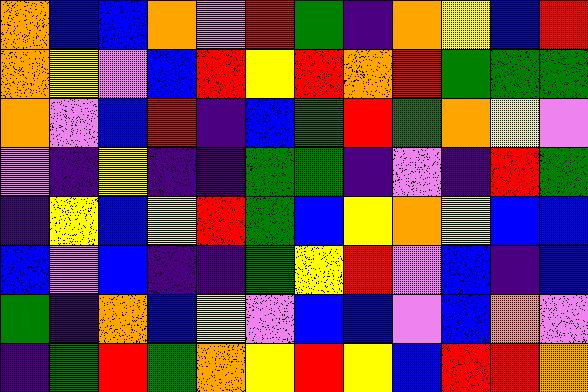[["orange", "blue", "blue", "orange", "violet", "red", "green", "indigo", "orange", "yellow", "blue", "red"], ["orange", "yellow", "violet", "blue", "red", "yellow", "red", "orange", "red", "green", "green", "green"], ["orange", "violet", "blue", "red", "indigo", "blue", "green", "red", "green", "orange", "yellow", "violet"], ["violet", "indigo", "yellow", "indigo", "indigo", "green", "green", "indigo", "violet", "indigo", "red", "green"], ["indigo", "yellow", "blue", "yellow", "red", "green", "blue", "yellow", "orange", "yellow", "blue", "blue"], ["blue", "violet", "blue", "indigo", "indigo", "green", "yellow", "red", "violet", "blue", "indigo", "blue"], ["green", "indigo", "orange", "blue", "yellow", "violet", "blue", "blue", "violet", "blue", "orange", "violet"], ["indigo", "green", "red", "green", "orange", "yellow", "red", "yellow", "blue", "red", "red", "orange"]]